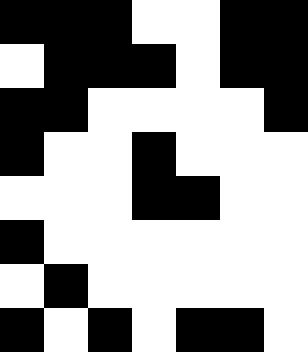[["black", "black", "black", "white", "white", "black", "black"], ["white", "black", "black", "black", "white", "black", "black"], ["black", "black", "white", "white", "white", "white", "black"], ["black", "white", "white", "black", "white", "white", "white"], ["white", "white", "white", "black", "black", "white", "white"], ["black", "white", "white", "white", "white", "white", "white"], ["white", "black", "white", "white", "white", "white", "white"], ["black", "white", "black", "white", "black", "black", "white"]]